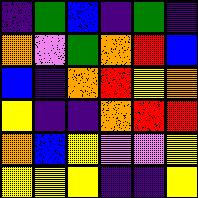[["indigo", "green", "blue", "indigo", "green", "indigo"], ["orange", "violet", "green", "orange", "red", "blue"], ["blue", "indigo", "orange", "red", "yellow", "orange"], ["yellow", "indigo", "indigo", "orange", "red", "red"], ["orange", "blue", "yellow", "violet", "violet", "yellow"], ["yellow", "yellow", "yellow", "indigo", "indigo", "yellow"]]